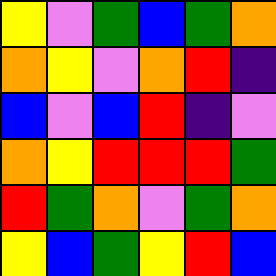[["yellow", "violet", "green", "blue", "green", "orange"], ["orange", "yellow", "violet", "orange", "red", "indigo"], ["blue", "violet", "blue", "red", "indigo", "violet"], ["orange", "yellow", "red", "red", "red", "green"], ["red", "green", "orange", "violet", "green", "orange"], ["yellow", "blue", "green", "yellow", "red", "blue"]]